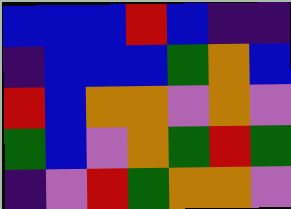[["blue", "blue", "blue", "red", "blue", "indigo", "indigo"], ["indigo", "blue", "blue", "blue", "green", "orange", "blue"], ["red", "blue", "orange", "orange", "violet", "orange", "violet"], ["green", "blue", "violet", "orange", "green", "red", "green"], ["indigo", "violet", "red", "green", "orange", "orange", "violet"]]